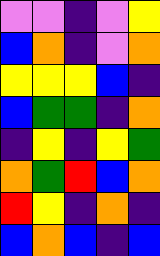[["violet", "violet", "indigo", "violet", "yellow"], ["blue", "orange", "indigo", "violet", "orange"], ["yellow", "yellow", "yellow", "blue", "indigo"], ["blue", "green", "green", "indigo", "orange"], ["indigo", "yellow", "indigo", "yellow", "green"], ["orange", "green", "red", "blue", "orange"], ["red", "yellow", "indigo", "orange", "indigo"], ["blue", "orange", "blue", "indigo", "blue"]]